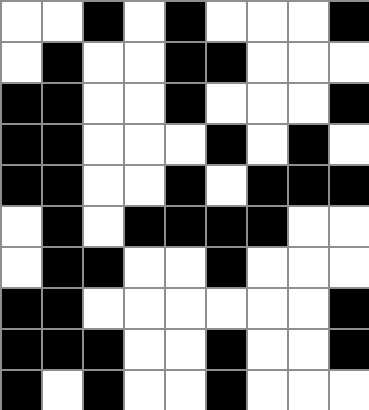[["white", "white", "black", "white", "black", "white", "white", "white", "black"], ["white", "black", "white", "white", "black", "black", "white", "white", "white"], ["black", "black", "white", "white", "black", "white", "white", "white", "black"], ["black", "black", "white", "white", "white", "black", "white", "black", "white"], ["black", "black", "white", "white", "black", "white", "black", "black", "black"], ["white", "black", "white", "black", "black", "black", "black", "white", "white"], ["white", "black", "black", "white", "white", "black", "white", "white", "white"], ["black", "black", "white", "white", "white", "white", "white", "white", "black"], ["black", "black", "black", "white", "white", "black", "white", "white", "black"], ["black", "white", "black", "white", "white", "black", "white", "white", "white"]]